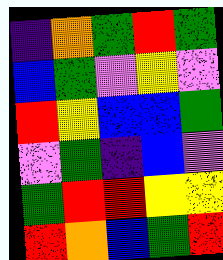[["indigo", "orange", "green", "red", "green"], ["blue", "green", "violet", "yellow", "violet"], ["red", "yellow", "blue", "blue", "green"], ["violet", "green", "indigo", "blue", "violet"], ["green", "red", "red", "yellow", "yellow"], ["red", "orange", "blue", "green", "red"]]